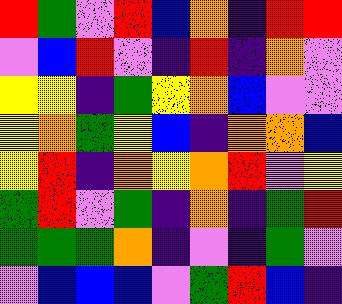[["red", "green", "violet", "red", "blue", "orange", "indigo", "red", "red"], ["violet", "blue", "red", "violet", "indigo", "red", "indigo", "orange", "violet"], ["yellow", "yellow", "indigo", "green", "yellow", "orange", "blue", "violet", "violet"], ["yellow", "orange", "green", "yellow", "blue", "indigo", "orange", "orange", "blue"], ["yellow", "red", "indigo", "orange", "yellow", "orange", "red", "violet", "yellow"], ["green", "red", "violet", "green", "indigo", "orange", "indigo", "green", "red"], ["green", "green", "green", "orange", "indigo", "violet", "indigo", "green", "violet"], ["violet", "blue", "blue", "blue", "violet", "green", "red", "blue", "indigo"]]